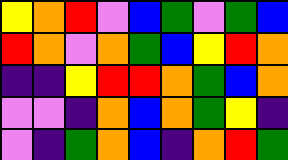[["yellow", "orange", "red", "violet", "blue", "green", "violet", "green", "blue"], ["red", "orange", "violet", "orange", "green", "blue", "yellow", "red", "orange"], ["indigo", "indigo", "yellow", "red", "red", "orange", "green", "blue", "orange"], ["violet", "violet", "indigo", "orange", "blue", "orange", "green", "yellow", "indigo"], ["violet", "indigo", "green", "orange", "blue", "indigo", "orange", "red", "green"]]